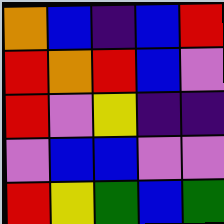[["orange", "blue", "indigo", "blue", "red"], ["red", "orange", "red", "blue", "violet"], ["red", "violet", "yellow", "indigo", "indigo"], ["violet", "blue", "blue", "violet", "violet"], ["red", "yellow", "green", "blue", "green"]]